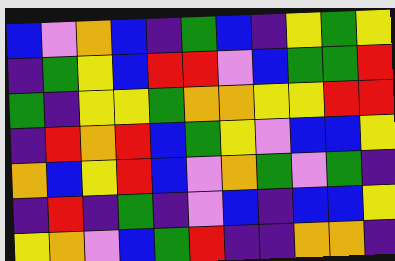[["blue", "violet", "orange", "blue", "indigo", "green", "blue", "indigo", "yellow", "green", "yellow"], ["indigo", "green", "yellow", "blue", "red", "red", "violet", "blue", "green", "green", "red"], ["green", "indigo", "yellow", "yellow", "green", "orange", "orange", "yellow", "yellow", "red", "red"], ["indigo", "red", "orange", "red", "blue", "green", "yellow", "violet", "blue", "blue", "yellow"], ["orange", "blue", "yellow", "red", "blue", "violet", "orange", "green", "violet", "green", "indigo"], ["indigo", "red", "indigo", "green", "indigo", "violet", "blue", "indigo", "blue", "blue", "yellow"], ["yellow", "orange", "violet", "blue", "green", "red", "indigo", "indigo", "orange", "orange", "indigo"]]